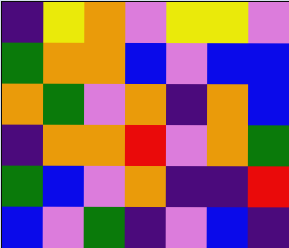[["indigo", "yellow", "orange", "violet", "yellow", "yellow", "violet"], ["green", "orange", "orange", "blue", "violet", "blue", "blue"], ["orange", "green", "violet", "orange", "indigo", "orange", "blue"], ["indigo", "orange", "orange", "red", "violet", "orange", "green"], ["green", "blue", "violet", "orange", "indigo", "indigo", "red"], ["blue", "violet", "green", "indigo", "violet", "blue", "indigo"]]